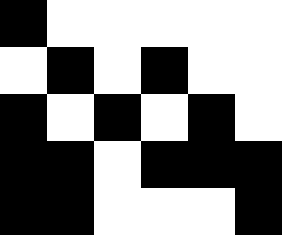[["black", "white", "white", "white", "white", "white"], ["white", "black", "white", "black", "white", "white"], ["black", "white", "black", "white", "black", "white"], ["black", "black", "white", "black", "black", "black"], ["black", "black", "white", "white", "white", "black"]]